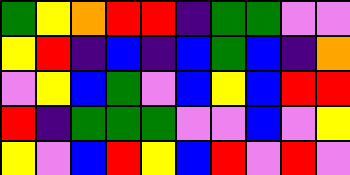[["green", "yellow", "orange", "red", "red", "indigo", "green", "green", "violet", "violet"], ["yellow", "red", "indigo", "blue", "indigo", "blue", "green", "blue", "indigo", "orange"], ["violet", "yellow", "blue", "green", "violet", "blue", "yellow", "blue", "red", "red"], ["red", "indigo", "green", "green", "green", "violet", "violet", "blue", "violet", "yellow"], ["yellow", "violet", "blue", "red", "yellow", "blue", "red", "violet", "red", "violet"]]